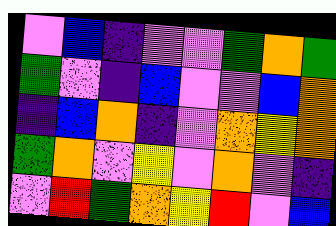[["violet", "blue", "indigo", "violet", "violet", "green", "orange", "green"], ["green", "violet", "indigo", "blue", "violet", "violet", "blue", "orange"], ["indigo", "blue", "orange", "indigo", "violet", "orange", "yellow", "orange"], ["green", "orange", "violet", "yellow", "violet", "orange", "violet", "indigo"], ["violet", "red", "green", "orange", "yellow", "red", "violet", "blue"]]